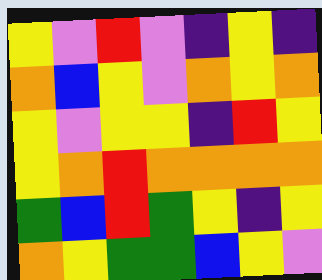[["yellow", "violet", "red", "violet", "indigo", "yellow", "indigo"], ["orange", "blue", "yellow", "violet", "orange", "yellow", "orange"], ["yellow", "violet", "yellow", "yellow", "indigo", "red", "yellow"], ["yellow", "orange", "red", "orange", "orange", "orange", "orange"], ["green", "blue", "red", "green", "yellow", "indigo", "yellow"], ["orange", "yellow", "green", "green", "blue", "yellow", "violet"]]